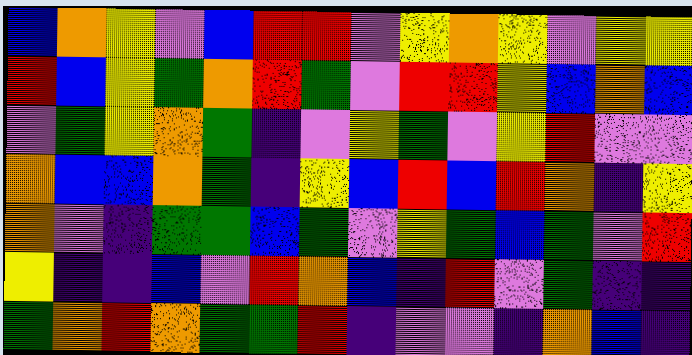[["blue", "orange", "yellow", "violet", "blue", "red", "red", "violet", "yellow", "orange", "yellow", "violet", "yellow", "yellow"], ["red", "blue", "yellow", "green", "orange", "red", "green", "violet", "red", "red", "yellow", "blue", "orange", "blue"], ["violet", "green", "yellow", "orange", "green", "indigo", "violet", "yellow", "green", "violet", "yellow", "red", "violet", "violet"], ["orange", "blue", "blue", "orange", "green", "indigo", "yellow", "blue", "red", "blue", "red", "orange", "indigo", "yellow"], ["orange", "violet", "indigo", "green", "green", "blue", "green", "violet", "yellow", "green", "blue", "green", "violet", "red"], ["yellow", "indigo", "indigo", "blue", "violet", "red", "orange", "blue", "indigo", "red", "violet", "green", "indigo", "indigo"], ["green", "orange", "red", "orange", "green", "green", "red", "indigo", "violet", "violet", "indigo", "orange", "blue", "indigo"]]